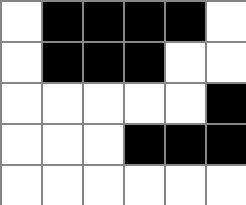[["white", "black", "black", "black", "black", "white"], ["white", "black", "black", "black", "white", "white"], ["white", "white", "white", "white", "white", "black"], ["white", "white", "white", "black", "black", "black"], ["white", "white", "white", "white", "white", "white"]]